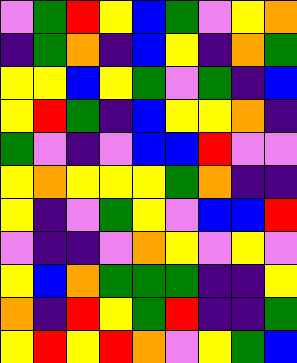[["violet", "green", "red", "yellow", "blue", "green", "violet", "yellow", "orange"], ["indigo", "green", "orange", "indigo", "blue", "yellow", "indigo", "orange", "green"], ["yellow", "yellow", "blue", "yellow", "green", "violet", "green", "indigo", "blue"], ["yellow", "red", "green", "indigo", "blue", "yellow", "yellow", "orange", "indigo"], ["green", "violet", "indigo", "violet", "blue", "blue", "red", "violet", "violet"], ["yellow", "orange", "yellow", "yellow", "yellow", "green", "orange", "indigo", "indigo"], ["yellow", "indigo", "violet", "green", "yellow", "violet", "blue", "blue", "red"], ["violet", "indigo", "indigo", "violet", "orange", "yellow", "violet", "yellow", "violet"], ["yellow", "blue", "orange", "green", "green", "green", "indigo", "indigo", "yellow"], ["orange", "indigo", "red", "yellow", "green", "red", "indigo", "indigo", "green"], ["yellow", "red", "yellow", "red", "orange", "violet", "yellow", "green", "blue"]]